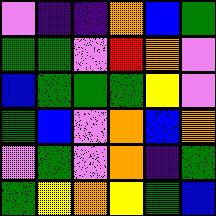[["violet", "indigo", "indigo", "orange", "blue", "green"], ["green", "green", "violet", "red", "orange", "violet"], ["blue", "green", "green", "green", "yellow", "violet"], ["green", "blue", "violet", "orange", "blue", "orange"], ["violet", "green", "violet", "orange", "indigo", "green"], ["green", "yellow", "orange", "yellow", "green", "blue"]]